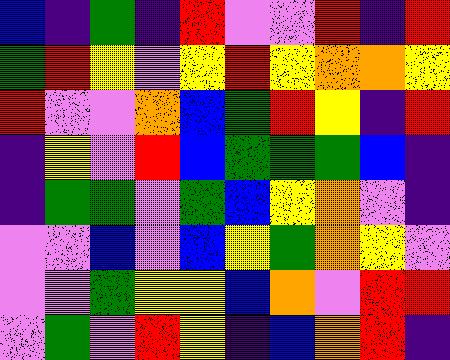[["blue", "indigo", "green", "indigo", "red", "violet", "violet", "red", "indigo", "red"], ["green", "red", "yellow", "violet", "yellow", "red", "yellow", "orange", "orange", "yellow"], ["red", "violet", "violet", "orange", "blue", "green", "red", "yellow", "indigo", "red"], ["indigo", "yellow", "violet", "red", "blue", "green", "green", "green", "blue", "indigo"], ["indigo", "green", "green", "violet", "green", "blue", "yellow", "orange", "violet", "indigo"], ["violet", "violet", "blue", "violet", "blue", "yellow", "green", "orange", "yellow", "violet"], ["violet", "violet", "green", "yellow", "yellow", "blue", "orange", "violet", "red", "red"], ["violet", "green", "violet", "red", "yellow", "indigo", "blue", "orange", "red", "indigo"]]